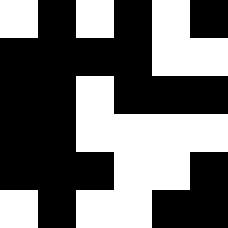[["white", "black", "white", "black", "white", "black"], ["black", "black", "black", "black", "white", "white"], ["black", "black", "white", "black", "black", "black"], ["black", "black", "white", "white", "white", "white"], ["black", "black", "black", "white", "white", "black"], ["white", "black", "white", "white", "black", "black"]]